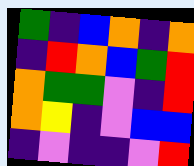[["green", "indigo", "blue", "orange", "indigo", "orange"], ["indigo", "red", "orange", "blue", "green", "red"], ["orange", "green", "green", "violet", "indigo", "red"], ["orange", "yellow", "indigo", "violet", "blue", "blue"], ["indigo", "violet", "indigo", "indigo", "violet", "red"]]